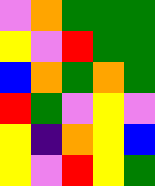[["violet", "orange", "green", "green", "green"], ["yellow", "violet", "red", "green", "green"], ["blue", "orange", "green", "orange", "green"], ["red", "green", "violet", "yellow", "violet"], ["yellow", "indigo", "orange", "yellow", "blue"], ["yellow", "violet", "red", "yellow", "green"]]